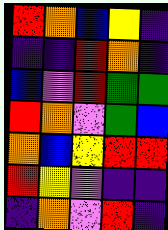[["red", "orange", "blue", "yellow", "indigo"], ["indigo", "indigo", "red", "orange", "indigo"], ["blue", "violet", "red", "green", "green"], ["red", "orange", "violet", "green", "blue"], ["orange", "blue", "yellow", "red", "red"], ["red", "yellow", "violet", "indigo", "indigo"], ["indigo", "orange", "violet", "red", "indigo"]]